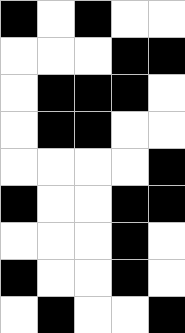[["black", "white", "black", "white", "white"], ["white", "white", "white", "black", "black"], ["white", "black", "black", "black", "white"], ["white", "black", "black", "white", "white"], ["white", "white", "white", "white", "black"], ["black", "white", "white", "black", "black"], ["white", "white", "white", "black", "white"], ["black", "white", "white", "black", "white"], ["white", "black", "white", "white", "black"]]